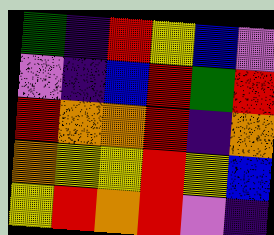[["green", "indigo", "red", "yellow", "blue", "violet"], ["violet", "indigo", "blue", "red", "green", "red"], ["red", "orange", "orange", "red", "indigo", "orange"], ["orange", "yellow", "yellow", "red", "yellow", "blue"], ["yellow", "red", "orange", "red", "violet", "indigo"]]